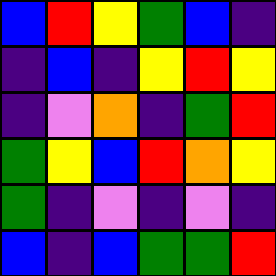[["blue", "red", "yellow", "green", "blue", "indigo"], ["indigo", "blue", "indigo", "yellow", "red", "yellow"], ["indigo", "violet", "orange", "indigo", "green", "red"], ["green", "yellow", "blue", "red", "orange", "yellow"], ["green", "indigo", "violet", "indigo", "violet", "indigo"], ["blue", "indigo", "blue", "green", "green", "red"]]